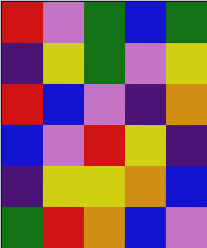[["red", "violet", "green", "blue", "green"], ["indigo", "yellow", "green", "violet", "yellow"], ["red", "blue", "violet", "indigo", "orange"], ["blue", "violet", "red", "yellow", "indigo"], ["indigo", "yellow", "yellow", "orange", "blue"], ["green", "red", "orange", "blue", "violet"]]